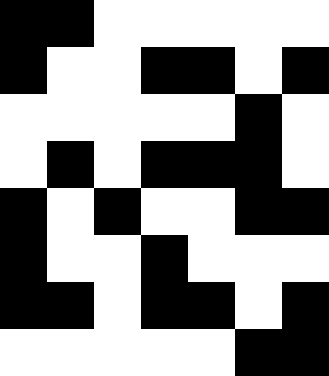[["black", "black", "white", "white", "white", "white", "white"], ["black", "white", "white", "black", "black", "white", "black"], ["white", "white", "white", "white", "white", "black", "white"], ["white", "black", "white", "black", "black", "black", "white"], ["black", "white", "black", "white", "white", "black", "black"], ["black", "white", "white", "black", "white", "white", "white"], ["black", "black", "white", "black", "black", "white", "black"], ["white", "white", "white", "white", "white", "black", "black"]]